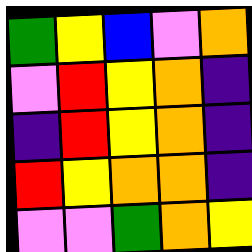[["green", "yellow", "blue", "violet", "orange"], ["violet", "red", "yellow", "orange", "indigo"], ["indigo", "red", "yellow", "orange", "indigo"], ["red", "yellow", "orange", "orange", "indigo"], ["violet", "violet", "green", "orange", "yellow"]]